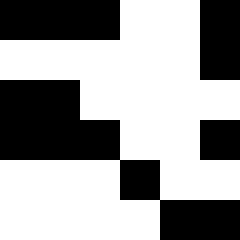[["black", "black", "black", "white", "white", "black"], ["white", "white", "white", "white", "white", "black"], ["black", "black", "white", "white", "white", "white"], ["black", "black", "black", "white", "white", "black"], ["white", "white", "white", "black", "white", "white"], ["white", "white", "white", "white", "black", "black"]]